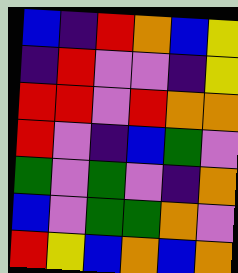[["blue", "indigo", "red", "orange", "blue", "yellow"], ["indigo", "red", "violet", "violet", "indigo", "yellow"], ["red", "red", "violet", "red", "orange", "orange"], ["red", "violet", "indigo", "blue", "green", "violet"], ["green", "violet", "green", "violet", "indigo", "orange"], ["blue", "violet", "green", "green", "orange", "violet"], ["red", "yellow", "blue", "orange", "blue", "orange"]]